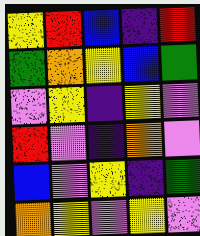[["yellow", "red", "blue", "indigo", "red"], ["green", "orange", "yellow", "blue", "green"], ["violet", "yellow", "indigo", "yellow", "violet"], ["red", "violet", "indigo", "orange", "violet"], ["blue", "violet", "yellow", "indigo", "green"], ["orange", "yellow", "violet", "yellow", "violet"]]